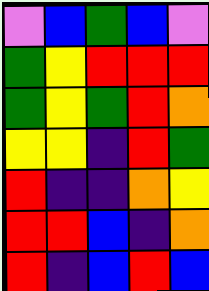[["violet", "blue", "green", "blue", "violet"], ["green", "yellow", "red", "red", "red"], ["green", "yellow", "green", "red", "orange"], ["yellow", "yellow", "indigo", "red", "green"], ["red", "indigo", "indigo", "orange", "yellow"], ["red", "red", "blue", "indigo", "orange"], ["red", "indigo", "blue", "red", "blue"]]